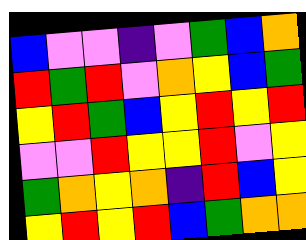[["blue", "violet", "violet", "indigo", "violet", "green", "blue", "orange"], ["red", "green", "red", "violet", "orange", "yellow", "blue", "green"], ["yellow", "red", "green", "blue", "yellow", "red", "yellow", "red"], ["violet", "violet", "red", "yellow", "yellow", "red", "violet", "yellow"], ["green", "orange", "yellow", "orange", "indigo", "red", "blue", "yellow"], ["yellow", "red", "yellow", "red", "blue", "green", "orange", "orange"]]